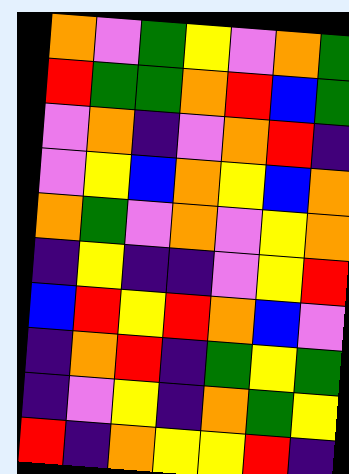[["orange", "violet", "green", "yellow", "violet", "orange", "green"], ["red", "green", "green", "orange", "red", "blue", "green"], ["violet", "orange", "indigo", "violet", "orange", "red", "indigo"], ["violet", "yellow", "blue", "orange", "yellow", "blue", "orange"], ["orange", "green", "violet", "orange", "violet", "yellow", "orange"], ["indigo", "yellow", "indigo", "indigo", "violet", "yellow", "red"], ["blue", "red", "yellow", "red", "orange", "blue", "violet"], ["indigo", "orange", "red", "indigo", "green", "yellow", "green"], ["indigo", "violet", "yellow", "indigo", "orange", "green", "yellow"], ["red", "indigo", "orange", "yellow", "yellow", "red", "indigo"]]